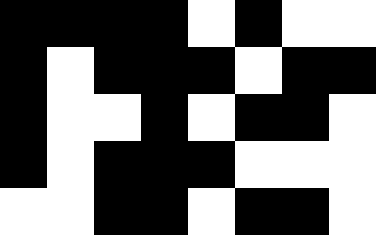[["black", "black", "black", "black", "white", "black", "white", "white"], ["black", "white", "black", "black", "black", "white", "black", "black"], ["black", "white", "white", "black", "white", "black", "black", "white"], ["black", "white", "black", "black", "black", "white", "white", "white"], ["white", "white", "black", "black", "white", "black", "black", "white"]]